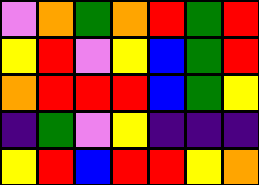[["violet", "orange", "green", "orange", "red", "green", "red"], ["yellow", "red", "violet", "yellow", "blue", "green", "red"], ["orange", "red", "red", "red", "blue", "green", "yellow"], ["indigo", "green", "violet", "yellow", "indigo", "indigo", "indigo"], ["yellow", "red", "blue", "red", "red", "yellow", "orange"]]